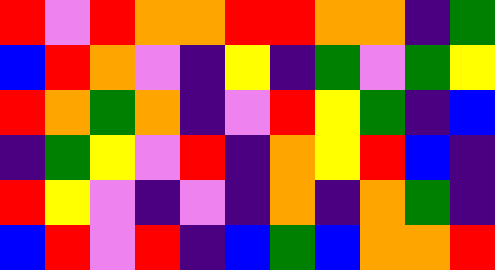[["red", "violet", "red", "orange", "orange", "red", "red", "orange", "orange", "indigo", "green"], ["blue", "red", "orange", "violet", "indigo", "yellow", "indigo", "green", "violet", "green", "yellow"], ["red", "orange", "green", "orange", "indigo", "violet", "red", "yellow", "green", "indigo", "blue"], ["indigo", "green", "yellow", "violet", "red", "indigo", "orange", "yellow", "red", "blue", "indigo"], ["red", "yellow", "violet", "indigo", "violet", "indigo", "orange", "indigo", "orange", "green", "indigo"], ["blue", "red", "violet", "red", "indigo", "blue", "green", "blue", "orange", "orange", "red"]]